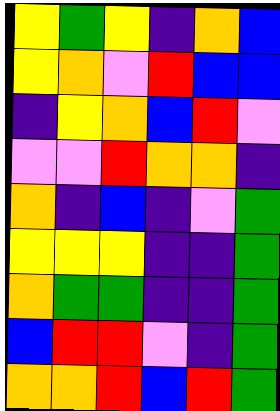[["yellow", "green", "yellow", "indigo", "orange", "blue"], ["yellow", "orange", "violet", "red", "blue", "blue"], ["indigo", "yellow", "orange", "blue", "red", "violet"], ["violet", "violet", "red", "orange", "orange", "indigo"], ["orange", "indigo", "blue", "indigo", "violet", "green"], ["yellow", "yellow", "yellow", "indigo", "indigo", "green"], ["orange", "green", "green", "indigo", "indigo", "green"], ["blue", "red", "red", "violet", "indigo", "green"], ["orange", "orange", "red", "blue", "red", "green"]]